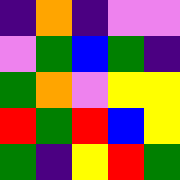[["indigo", "orange", "indigo", "violet", "violet"], ["violet", "green", "blue", "green", "indigo"], ["green", "orange", "violet", "yellow", "yellow"], ["red", "green", "red", "blue", "yellow"], ["green", "indigo", "yellow", "red", "green"]]